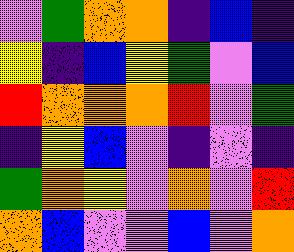[["violet", "green", "orange", "orange", "indigo", "blue", "indigo"], ["yellow", "indigo", "blue", "yellow", "green", "violet", "blue"], ["red", "orange", "orange", "orange", "red", "violet", "green"], ["indigo", "yellow", "blue", "violet", "indigo", "violet", "indigo"], ["green", "orange", "yellow", "violet", "orange", "violet", "red"], ["orange", "blue", "violet", "violet", "blue", "violet", "orange"]]